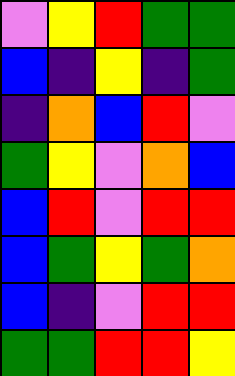[["violet", "yellow", "red", "green", "green"], ["blue", "indigo", "yellow", "indigo", "green"], ["indigo", "orange", "blue", "red", "violet"], ["green", "yellow", "violet", "orange", "blue"], ["blue", "red", "violet", "red", "red"], ["blue", "green", "yellow", "green", "orange"], ["blue", "indigo", "violet", "red", "red"], ["green", "green", "red", "red", "yellow"]]